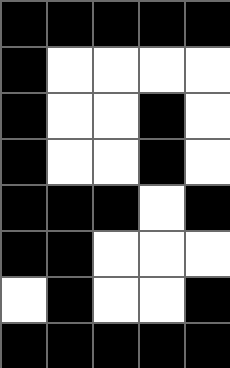[["black", "black", "black", "black", "black"], ["black", "white", "white", "white", "white"], ["black", "white", "white", "black", "white"], ["black", "white", "white", "black", "white"], ["black", "black", "black", "white", "black"], ["black", "black", "white", "white", "white"], ["white", "black", "white", "white", "black"], ["black", "black", "black", "black", "black"]]